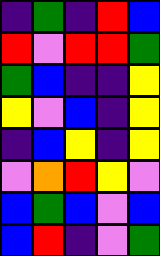[["indigo", "green", "indigo", "red", "blue"], ["red", "violet", "red", "red", "green"], ["green", "blue", "indigo", "indigo", "yellow"], ["yellow", "violet", "blue", "indigo", "yellow"], ["indigo", "blue", "yellow", "indigo", "yellow"], ["violet", "orange", "red", "yellow", "violet"], ["blue", "green", "blue", "violet", "blue"], ["blue", "red", "indigo", "violet", "green"]]